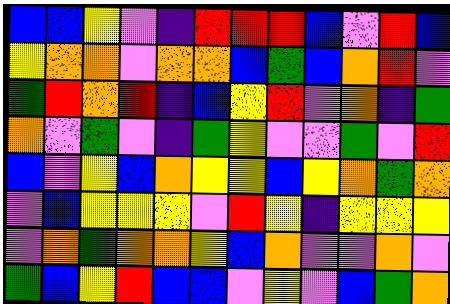[["blue", "blue", "yellow", "violet", "indigo", "red", "red", "red", "blue", "violet", "red", "blue"], ["yellow", "orange", "orange", "violet", "orange", "orange", "blue", "green", "blue", "orange", "red", "violet"], ["green", "red", "orange", "red", "indigo", "blue", "yellow", "red", "violet", "orange", "indigo", "green"], ["orange", "violet", "green", "violet", "indigo", "green", "yellow", "violet", "violet", "green", "violet", "red"], ["blue", "violet", "yellow", "blue", "orange", "yellow", "yellow", "blue", "yellow", "orange", "green", "orange"], ["violet", "blue", "yellow", "yellow", "yellow", "violet", "red", "yellow", "indigo", "yellow", "yellow", "yellow"], ["violet", "orange", "green", "orange", "orange", "yellow", "blue", "orange", "violet", "violet", "orange", "violet"], ["green", "blue", "yellow", "red", "blue", "blue", "violet", "yellow", "violet", "blue", "green", "orange"]]